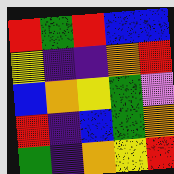[["red", "green", "red", "blue", "blue"], ["yellow", "indigo", "indigo", "orange", "red"], ["blue", "orange", "yellow", "green", "violet"], ["red", "indigo", "blue", "green", "orange"], ["green", "indigo", "orange", "yellow", "red"]]